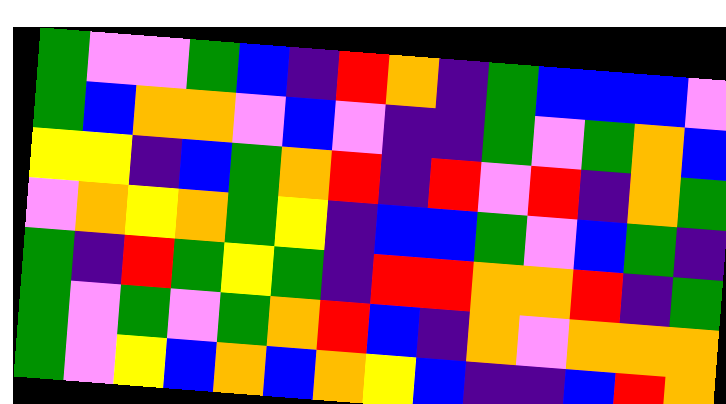[["green", "violet", "violet", "green", "blue", "indigo", "red", "orange", "indigo", "green", "blue", "blue", "blue", "violet"], ["green", "blue", "orange", "orange", "violet", "blue", "violet", "indigo", "indigo", "green", "violet", "green", "orange", "blue"], ["yellow", "yellow", "indigo", "blue", "green", "orange", "red", "indigo", "red", "violet", "red", "indigo", "orange", "green"], ["violet", "orange", "yellow", "orange", "green", "yellow", "indigo", "blue", "blue", "green", "violet", "blue", "green", "indigo"], ["green", "indigo", "red", "green", "yellow", "green", "indigo", "red", "red", "orange", "orange", "red", "indigo", "green"], ["green", "violet", "green", "violet", "green", "orange", "red", "blue", "indigo", "orange", "violet", "orange", "orange", "orange"], ["green", "violet", "yellow", "blue", "orange", "blue", "orange", "yellow", "blue", "indigo", "indigo", "blue", "red", "orange"]]